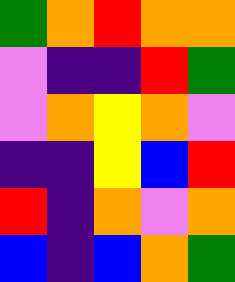[["green", "orange", "red", "orange", "orange"], ["violet", "indigo", "indigo", "red", "green"], ["violet", "orange", "yellow", "orange", "violet"], ["indigo", "indigo", "yellow", "blue", "red"], ["red", "indigo", "orange", "violet", "orange"], ["blue", "indigo", "blue", "orange", "green"]]